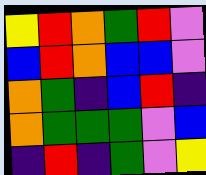[["yellow", "red", "orange", "green", "red", "violet"], ["blue", "red", "orange", "blue", "blue", "violet"], ["orange", "green", "indigo", "blue", "red", "indigo"], ["orange", "green", "green", "green", "violet", "blue"], ["indigo", "red", "indigo", "green", "violet", "yellow"]]